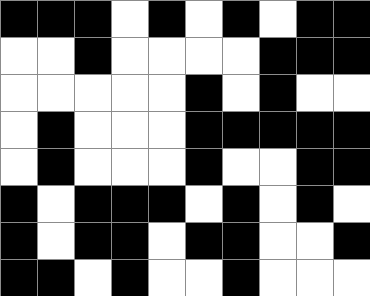[["black", "black", "black", "white", "black", "white", "black", "white", "black", "black"], ["white", "white", "black", "white", "white", "white", "white", "black", "black", "black"], ["white", "white", "white", "white", "white", "black", "white", "black", "white", "white"], ["white", "black", "white", "white", "white", "black", "black", "black", "black", "black"], ["white", "black", "white", "white", "white", "black", "white", "white", "black", "black"], ["black", "white", "black", "black", "black", "white", "black", "white", "black", "white"], ["black", "white", "black", "black", "white", "black", "black", "white", "white", "black"], ["black", "black", "white", "black", "white", "white", "black", "white", "white", "white"]]